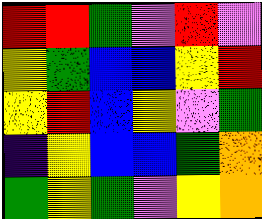[["red", "red", "green", "violet", "red", "violet"], ["yellow", "green", "blue", "blue", "yellow", "red"], ["yellow", "red", "blue", "yellow", "violet", "green"], ["indigo", "yellow", "blue", "blue", "green", "orange"], ["green", "yellow", "green", "violet", "yellow", "orange"]]